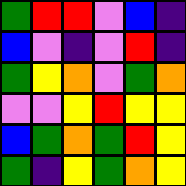[["green", "red", "red", "violet", "blue", "indigo"], ["blue", "violet", "indigo", "violet", "red", "indigo"], ["green", "yellow", "orange", "violet", "green", "orange"], ["violet", "violet", "yellow", "red", "yellow", "yellow"], ["blue", "green", "orange", "green", "red", "yellow"], ["green", "indigo", "yellow", "green", "orange", "yellow"]]